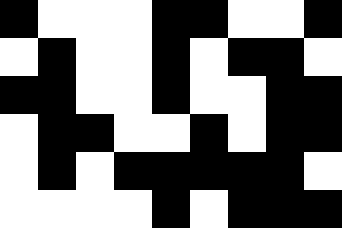[["black", "white", "white", "white", "black", "black", "white", "white", "black"], ["white", "black", "white", "white", "black", "white", "black", "black", "white"], ["black", "black", "white", "white", "black", "white", "white", "black", "black"], ["white", "black", "black", "white", "white", "black", "white", "black", "black"], ["white", "black", "white", "black", "black", "black", "black", "black", "white"], ["white", "white", "white", "white", "black", "white", "black", "black", "black"]]